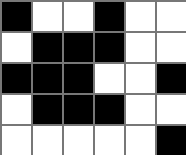[["black", "white", "white", "black", "white", "white"], ["white", "black", "black", "black", "white", "white"], ["black", "black", "black", "white", "white", "black"], ["white", "black", "black", "black", "white", "white"], ["white", "white", "white", "white", "white", "black"]]